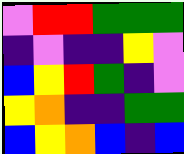[["violet", "red", "red", "green", "green", "green"], ["indigo", "violet", "indigo", "indigo", "yellow", "violet"], ["blue", "yellow", "red", "green", "indigo", "violet"], ["yellow", "orange", "indigo", "indigo", "green", "green"], ["blue", "yellow", "orange", "blue", "indigo", "blue"]]